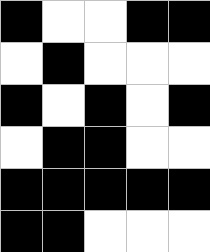[["black", "white", "white", "black", "black"], ["white", "black", "white", "white", "white"], ["black", "white", "black", "white", "black"], ["white", "black", "black", "white", "white"], ["black", "black", "black", "black", "black"], ["black", "black", "white", "white", "white"]]